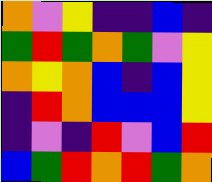[["orange", "violet", "yellow", "indigo", "indigo", "blue", "indigo"], ["green", "red", "green", "orange", "green", "violet", "yellow"], ["orange", "yellow", "orange", "blue", "indigo", "blue", "yellow"], ["indigo", "red", "orange", "blue", "blue", "blue", "yellow"], ["indigo", "violet", "indigo", "red", "violet", "blue", "red"], ["blue", "green", "red", "orange", "red", "green", "orange"]]